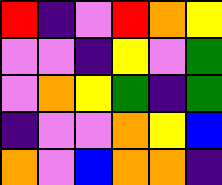[["red", "indigo", "violet", "red", "orange", "yellow"], ["violet", "violet", "indigo", "yellow", "violet", "green"], ["violet", "orange", "yellow", "green", "indigo", "green"], ["indigo", "violet", "violet", "orange", "yellow", "blue"], ["orange", "violet", "blue", "orange", "orange", "indigo"]]